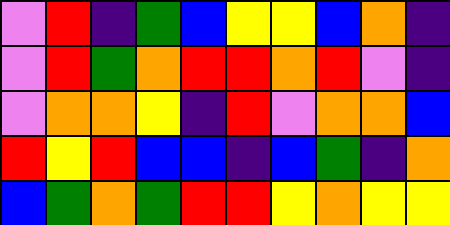[["violet", "red", "indigo", "green", "blue", "yellow", "yellow", "blue", "orange", "indigo"], ["violet", "red", "green", "orange", "red", "red", "orange", "red", "violet", "indigo"], ["violet", "orange", "orange", "yellow", "indigo", "red", "violet", "orange", "orange", "blue"], ["red", "yellow", "red", "blue", "blue", "indigo", "blue", "green", "indigo", "orange"], ["blue", "green", "orange", "green", "red", "red", "yellow", "orange", "yellow", "yellow"]]